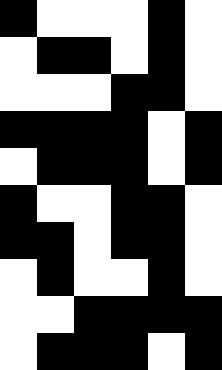[["black", "white", "white", "white", "black", "white"], ["white", "black", "black", "white", "black", "white"], ["white", "white", "white", "black", "black", "white"], ["black", "black", "black", "black", "white", "black"], ["white", "black", "black", "black", "white", "black"], ["black", "white", "white", "black", "black", "white"], ["black", "black", "white", "black", "black", "white"], ["white", "black", "white", "white", "black", "white"], ["white", "white", "black", "black", "black", "black"], ["white", "black", "black", "black", "white", "black"]]